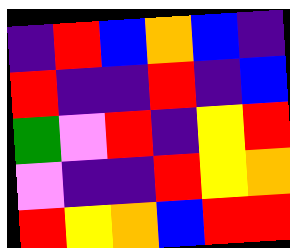[["indigo", "red", "blue", "orange", "blue", "indigo"], ["red", "indigo", "indigo", "red", "indigo", "blue"], ["green", "violet", "red", "indigo", "yellow", "red"], ["violet", "indigo", "indigo", "red", "yellow", "orange"], ["red", "yellow", "orange", "blue", "red", "red"]]